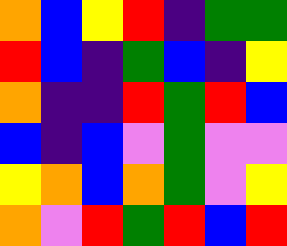[["orange", "blue", "yellow", "red", "indigo", "green", "green"], ["red", "blue", "indigo", "green", "blue", "indigo", "yellow"], ["orange", "indigo", "indigo", "red", "green", "red", "blue"], ["blue", "indigo", "blue", "violet", "green", "violet", "violet"], ["yellow", "orange", "blue", "orange", "green", "violet", "yellow"], ["orange", "violet", "red", "green", "red", "blue", "red"]]